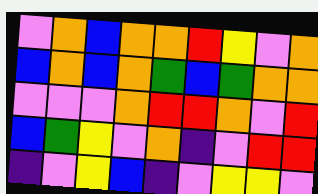[["violet", "orange", "blue", "orange", "orange", "red", "yellow", "violet", "orange"], ["blue", "orange", "blue", "orange", "green", "blue", "green", "orange", "orange"], ["violet", "violet", "violet", "orange", "red", "red", "orange", "violet", "red"], ["blue", "green", "yellow", "violet", "orange", "indigo", "violet", "red", "red"], ["indigo", "violet", "yellow", "blue", "indigo", "violet", "yellow", "yellow", "violet"]]